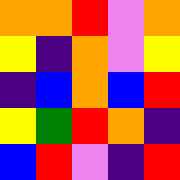[["orange", "orange", "red", "violet", "orange"], ["yellow", "indigo", "orange", "violet", "yellow"], ["indigo", "blue", "orange", "blue", "red"], ["yellow", "green", "red", "orange", "indigo"], ["blue", "red", "violet", "indigo", "red"]]